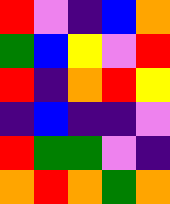[["red", "violet", "indigo", "blue", "orange"], ["green", "blue", "yellow", "violet", "red"], ["red", "indigo", "orange", "red", "yellow"], ["indigo", "blue", "indigo", "indigo", "violet"], ["red", "green", "green", "violet", "indigo"], ["orange", "red", "orange", "green", "orange"]]